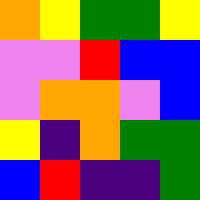[["orange", "yellow", "green", "green", "yellow"], ["violet", "violet", "red", "blue", "blue"], ["violet", "orange", "orange", "violet", "blue"], ["yellow", "indigo", "orange", "green", "green"], ["blue", "red", "indigo", "indigo", "green"]]